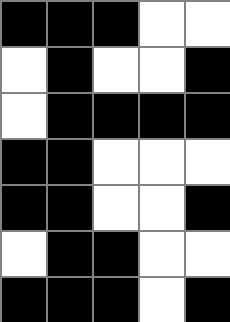[["black", "black", "black", "white", "white"], ["white", "black", "white", "white", "black"], ["white", "black", "black", "black", "black"], ["black", "black", "white", "white", "white"], ["black", "black", "white", "white", "black"], ["white", "black", "black", "white", "white"], ["black", "black", "black", "white", "black"]]